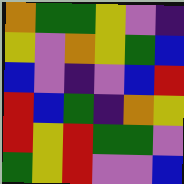[["orange", "green", "green", "yellow", "violet", "indigo"], ["yellow", "violet", "orange", "yellow", "green", "blue"], ["blue", "violet", "indigo", "violet", "blue", "red"], ["red", "blue", "green", "indigo", "orange", "yellow"], ["red", "yellow", "red", "green", "green", "violet"], ["green", "yellow", "red", "violet", "violet", "blue"]]